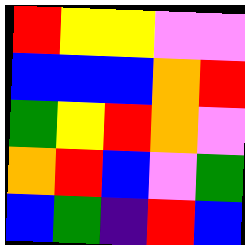[["red", "yellow", "yellow", "violet", "violet"], ["blue", "blue", "blue", "orange", "red"], ["green", "yellow", "red", "orange", "violet"], ["orange", "red", "blue", "violet", "green"], ["blue", "green", "indigo", "red", "blue"]]